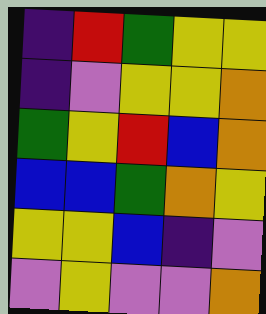[["indigo", "red", "green", "yellow", "yellow"], ["indigo", "violet", "yellow", "yellow", "orange"], ["green", "yellow", "red", "blue", "orange"], ["blue", "blue", "green", "orange", "yellow"], ["yellow", "yellow", "blue", "indigo", "violet"], ["violet", "yellow", "violet", "violet", "orange"]]